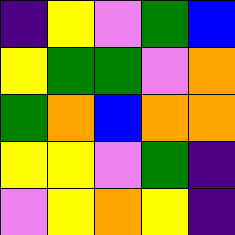[["indigo", "yellow", "violet", "green", "blue"], ["yellow", "green", "green", "violet", "orange"], ["green", "orange", "blue", "orange", "orange"], ["yellow", "yellow", "violet", "green", "indigo"], ["violet", "yellow", "orange", "yellow", "indigo"]]